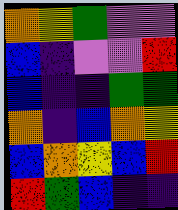[["orange", "yellow", "green", "violet", "violet"], ["blue", "indigo", "violet", "violet", "red"], ["blue", "indigo", "indigo", "green", "green"], ["orange", "indigo", "blue", "orange", "yellow"], ["blue", "orange", "yellow", "blue", "red"], ["red", "green", "blue", "indigo", "indigo"]]